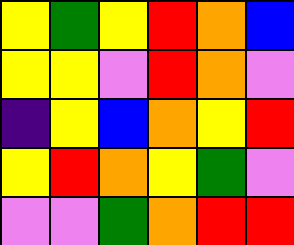[["yellow", "green", "yellow", "red", "orange", "blue"], ["yellow", "yellow", "violet", "red", "orange", "violet"], ["indigo", "yellow", "blue", "orange", "yellow", "red"], ["yellow", "red", "orange", "yellow", "green", "violet"], ["violet", "violet", "green", "orange", "red", "red"]]